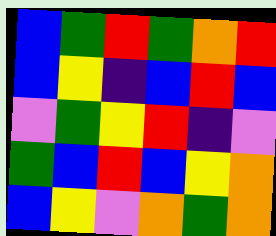[["blue", "green", "red", "green", "orange", "red"], ["blue", "yellow", "indigo", "blue", "red", "blue"], ["violet", "green", "yellow", "red", "indigo", "violet"], ["green", "blue", "red", "blue", "yellow", "orange"], ["blue", "yellow", "violet", "orange", "green", "orange"]]